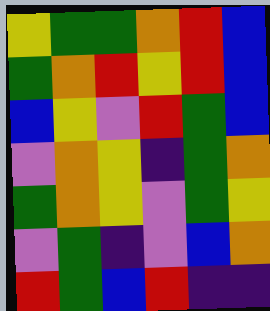[["yellow", "green", "green", "orange", "red", "blue"], ["green", "orange", "red", "yellow", "red", "blue"], ["blue", "yellow", "violet", "red", "green", "blue"], ["violet", "orange", "yellow", "indigo", "green", "orange"], ["green", "orange", "yellow", "violet", "green", "yellow"], ["violet", "green", "indigo", "violet", "blue", "orange"], ["red", "green", "blue", "red", "indigo", "indigo"]]